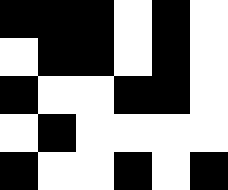[["black", "black", "black", "white", "black", "white"], ["white", "black", "black", "white", "black", "white"], ["black", "white", "white", "black", "black", "white"], ["white", "black", "white", "white", "white", "white"], ["black", "white", "white", "black", "white", "black"]]